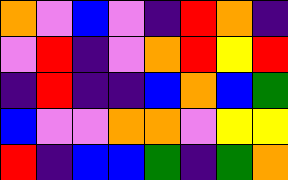[["orange", "violet", "blue", "violet", "indigo", "red", "orange", "indigo"], ["violet", "red", "indigo", "violet", "orange", "red", "yellow", "red"], ["indigo", "red", "indigo", "indigo", "blue", "orange", "blue", "green"], ["blue", "violet", "violet", "orange", "orange", "violet", "yellow", "yellow"], ["red", "indigo", "blue", "blue", "green", "indigo", "green", "orange"]]